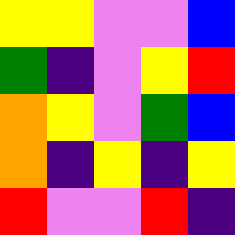[["yellow", "yellow", "violet", "violet", "blue"], ["green", "indigo", "violet", "yellow", "red"], ["orange", "yellow", "violet", "green", "blue"], ["orange", "indigo", "yellow", "indigo", "yellow"], ["red", "violet", "violet", "red", "indigo"]]